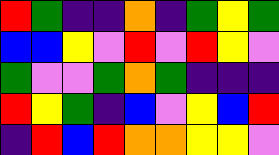[["red", "green", "indigo", "indigo", "orange", "indigo", "green", "yellow", "green"], ["blue", "blue", "yellow", "violet", "red", "violet", "red", "yellow", "violet"], ["green", "violet", "violet", "green", "orange", "green", "indigo", "indigo", "indigo"], ["red", "yellow", "green", "indigo", "blue", "violet", "yellow", "blue", "red"], ["indigo", "red", "blue", "red", "orange", "orange", "yellow", "yellow", "violet"]]